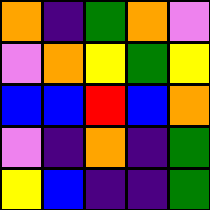[["orange", "indigo", "green", "orange", "violet"], ["violet", "orange", "yellow", "green", "yellow"], ["blue", "blue", "red", "blue", "orange"], ["violet", "indigo", "orange", "indigo", "green"], ["yellow", "blue", "indigo", "indigo", "green"]]